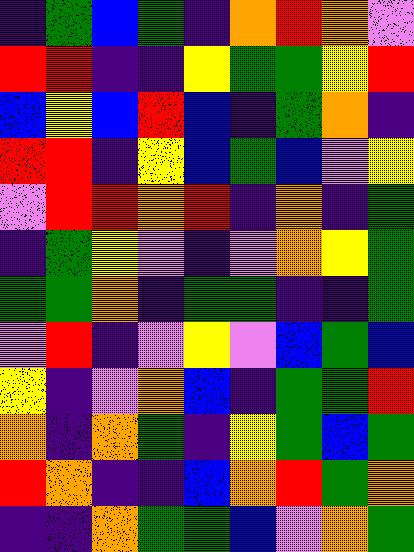[["indigo", "green", "blue", "green", "indigo", "orange", "red", "orange", "violet"], ["red", "red", "indigo", "indigo", "yellow", "green", "green", "yellow", "red"], ["blue", "yellow", "blue", "red", "blue", "indigo", "green", "orange", "indigo"], ["red", "red", "indigo", "yellow", "blue", "green", "blue", "violet", "yellow"], ["violet", "red", "red", "orange", "red", "indigo", "orange", "indigo", "green"], ["indigo", "green", "yellow", "violet", "indigo", "violet", "orange", "yellow", "green"], ["green", "green", "orange", "indigo", "green", "green", "indigo", "indigo", "green"], ["violet", "red", "indigo", "violet", "yellow", "violet", "blue", "green", "blue"], ["yellow", "indigo", "violet", "orange", "blue", "indigo", "green", "green", "red"], ["orange", "indigo", "orange", "green", "indigo", "yellow", "green", "blue", "green"], ["red", "orange", "indigo", "indigo", "blue", "orange", "red", "green", "orange"], ["indigo", "indigo", "orange", "green", "green", "blue", "violet", "orange", "green"]]